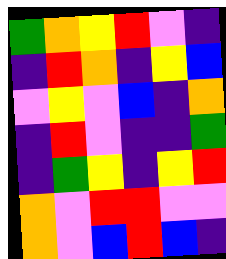[["green", "orange", "yellow", "red", "violet", "indigo"], ["indigo", "red", "orange", "indigo", "yellow", "blue"], ["violet", "yellow", "violet", "blue", "indigo", "orange"], ["indigo", "red", "violet", "indigo", "indigo", "green"], ["indigo", "green", "yellow", "indigo", "yellow", "red"], ["orange", "violet", "red", "red", "violet", "violet"], ["orange", "violet", "blue", "red", "blue", "indigo"]]